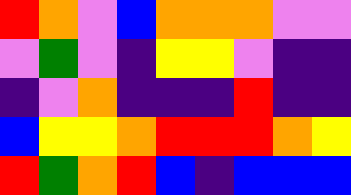[["red", "orange", "violet", "blue", "orange", "orange", "orange", "violet", "violet"], ["violet", "green", "violet", "indigo", "yellow", "yellow", "violet", "indigo", "indigo"], ["indigo", "violet", "orange", "indigo", "indigo", "indigo", "red", "indigo", "indigo"], ["blue", "yellow", "yellow", "orange", "red", "red", "red", "orange", "yellow"], ["red", "green", "orange", "red", "blue", "indigo", "blue", "blue", "blue"]]